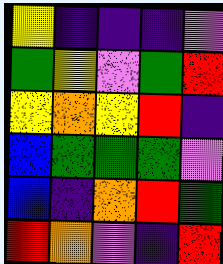[["yellow", "indigo", "indigo", "indigo", "violet"], ["green", "yellow", "violet", "green", "red"], ["yellow", "orange", "yellow", "red", "indigo"], ["blue", "green", "green", "green", "violet"], ["blue", "indigo", "orange", "red", "green"], ["red", "orange", "violet", "indigo", "red"]]